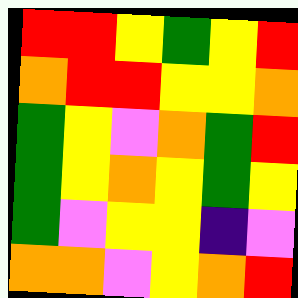[["red", "red", "yellow", "green", "yellow", "red"], ["orange", "red", "red", "yellow", "yellow", "orange"], ["green", "yellow", "violet", "orange", "green", "red"], ["green", "yellow", "orange", "yellow", "green", "yellow"], ["green", "violet", "yellow", "yellow", "indigo", "violet"], ["orange", "orange", "violet", "yellow", "orange", "red"]]